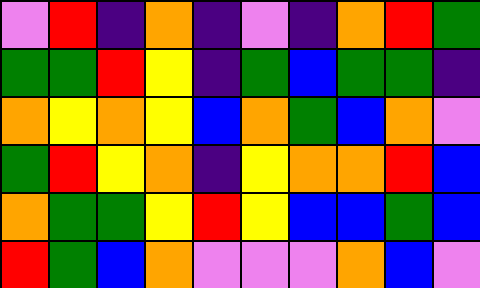[["violet", "red", "indigo", "orange", "indigo", "violet", "indigo", "orange", "red", "green"], ["green", "green", "red", "yellow", "indigo", "green", "blue", "green", "green", "indigo"], ["orange", "yellow", "orange", "yellow", "blue", "orange", "green", "blue", "orange", "violet"], ["green", "red", "yellow", "orange", "indigo", "yellow", "orange", "orange", "red", "blue"], ["orange", "green", "green", "yellow", "red", "yellow", "blue", "blue", "green", "blue"], ["red", "green", "blue", "orange", "violet", "violet", "violet", "orange", "blue", "violet"]]